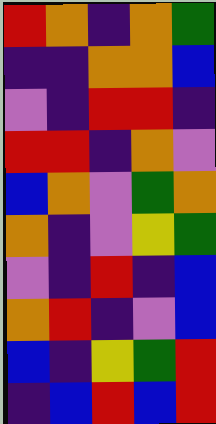[["red", "orange", "indigo", "orange", "green"], ["indigo", "indigo", "orange", "orange", "blue"], ["violet", "indigo", "red", "red", "indigo"], ["red", "red", "indigo", "orange", "violet"], ["blue", "orange", "violet", "green", "orange"], ["orange", "indigo", "violet", "yellow", "green"], ["violet", "indigo", "red", "indigo", "blue"], ["orange", "red", "indigo", "violet", "blue"], ["blue", "indigo", "yellow", "green", "red"], ["indigo", "blue", "red", "blue", "red"]]